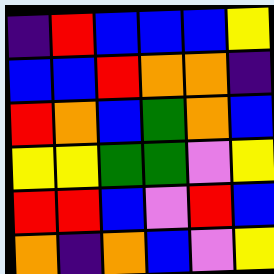[["indigo", "red", "blue", "blue", "blue", "yellow"], ["blue", "blue", "red", "orange", "orange", "indigo"], ["red", "orange", "blue", "green", "orange", "blue"], ["yellow", "yellow", "green", "green", "violet", "yellow"], ["red", "red", "blue", "violet", "red", "blue"], ["orange", "indigo", "orange", "blue", "violet", "yellow"]]